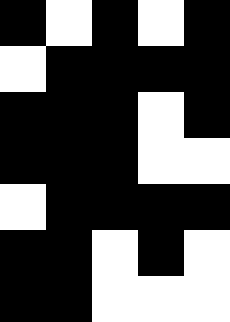[["black", "white", "black", "white", "black"], ["white", "black", "black", "black", "black"], ["black", "black", "black", "white", "black"], ["black", "black", "black", "white", "white"], ["white", "black", "black", "black", "black"], ["black", "black", "white", "black", "white"], ["black", "black", "white", "white", "white"]]